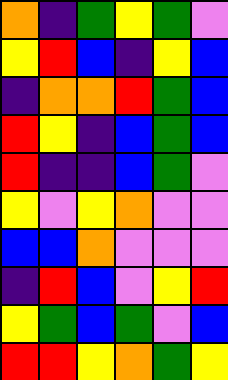[["orange", "indigo", "green", "yellow", "green", "violet"], ["yellow", "red", "blue", "indigo", "yellow", "blue"], ["indigo", "orange", "orange", "red", "green", "blue"], ["red", "yellow", "indigo", "blue", "green", "blue"], ["red", "indigo", "indigo", "blue", "green", "violet"], ["yellow", "violet", "yellow", "orange", "violet", "violet"], ["blue", "blue", "orange", "violet", "violet", "violet"], ["indigo", "red", "blue", "violet", "yellow", "red"], ["yellow", "green", "blue", "green", "violet", "blue"], ["red", "red", "yellow", "orange", "green", "yellow"]]